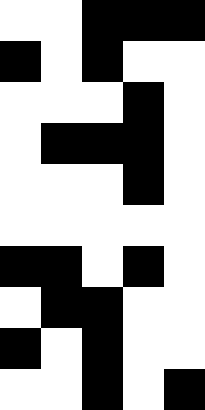[["white", "white", "black", "black", "black"], ["black", "white", "black", "white", "white"], ["white", "white", "white", "black", "white"], ["white", "black", "black", "black", "white"], ["white", "white", "white", "black", "white"], ["white", "white", "white", "white", "white"], ["black", "black", "white", "black", "white"], ["white", "black", "black", "white", "white"], ["black", "white", "black", "white", "white"], ["white", "white", "black", "white", "black"]]